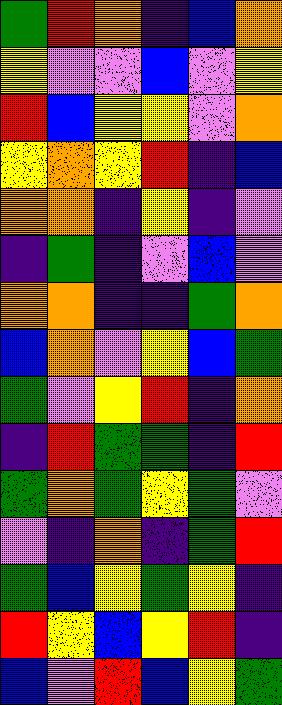[["green", "red", "orange", "indigo", "blue", "orange"], ["yellow", "violet", "violet", "blue", "violet", "yellow"], ["red", "blue", "yellow", "yellow", "violet", "orange"], ["yellow", "orange", "yellow", "red", "indigo", "blue"], ["orange", "orange", "indigo", "yellow", "indigo", "violet"], ["indigo", "green", "indigo", "violet", "blue", "violet"], ["orange", "orange", "indigo", "indigo", "green", "orange"], ["blue", "orange", "violet", "yellow", "blue", "green"], ["green", "violet", "yellow", "red", "indigo", "orange"], ["indigo", "red", "green", "green", "indigo", "red"], ["green", "orange", "green", "yellow", "green", "violet"], ["violet", "indigo", "orange", "indigo", "green", "red"], ["green", "blue", "yellow", "green", "yellow", "indigo"], ["red", "yellow", "blue", "yellow", "red", "indigo"], ["blue", "violet", "red", "blue", "yellow", "green"]]